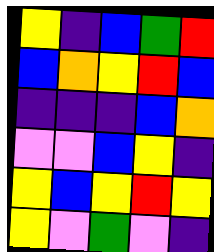[["yellow", "indigo", "blue", "green", "red"], ["blue", "orange", "yellow", "red", "blue"], ["indigo", "indigo", "indigo", "blue", "orange"], ["violet", "violet", "blue", "yellow", "indigo"], ["yellow", "blue", "yellow", "red", "yellow"], ["yellow", "violet", "green", "violet", "indigo"]]